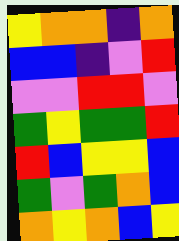[["yellow", "orange", "orange", "indigo", "orange"], ["blue", "blue", "indigo", "violet", "red"], ["violet", "violet", "red", "red", "violet"], ["green", "yellow", "green", "green", "red"], ["red", "blue", "yellow", "yellow", "blue"], ["green", "violet", "green", "orange", "blue"], ["orange", "yellow", "orange", "blue", "yellow"]]